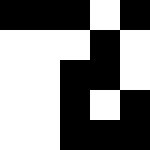[["black", "black", "black", "white", "black"], ["white", "white", "white", "black", "white"], ["white", "white", "black", "black", "white"], ["white", "white", "black", "white", "black"], ["white", "white", "black", "black", "black"]]